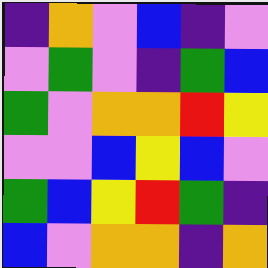[["indigo", "orange", "violet", "blue", "indigo", "violet"], ["violet", "green", "violet", "indigo", "green", "blue"], ["green", "violet", "orange", "orange", "red", "yellow"], ["violet", "violet", "blue", "yellow", "blue", "violet"], ["green", "blue", "yellow", "red", "green", "indigo"], ["blue", "violet", "orange", "orange", "indigo", "orange"]]